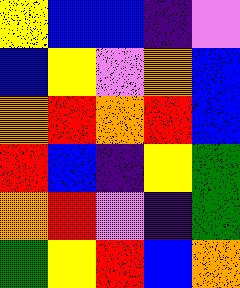[["yellow", "blue", "blue", "indigo", "violet"], ["blue", "yellow", "violet", "orange", "blue"], ["orange", "red", "orange", "red", "blue"], ["red", "blue", "indigo", "yellow", "green"], ["orange", "red", "violet", "indigo", "green"], ["green", "yellow", "red", "blue", "orange"]]